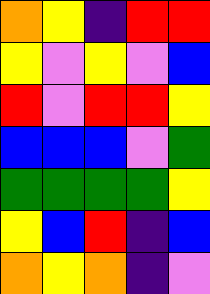[["orange", "yellow", "indigo", "red", "red"], ["yellow", "violet", "yellow", "violet", "blue"], ["red", "violet", "red", "red", "yellow"], ["blue", "blue", "blue", "violet", "green"], ["green", "green", "green", "green", "yellow"], ["yellow", "blue", "red", "indigo", "blue"], ["orange", "yellow", "orange", "indigo", "violet"]]